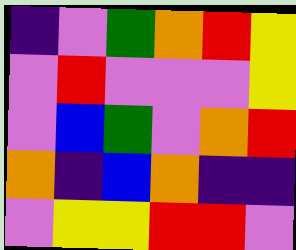[["indigo", "violet", "green", "orange", "red", "yellow"], ["violet", "red", "violet", "violet", "violet", "yellow"], ["violet", "blue", "green", "violet", "orange", "red"], ["orange", "indigo", "blue", "orange", "indigo", "indigo"], ["violet", "yellow", "yellow", "red", "red", "violet"]]